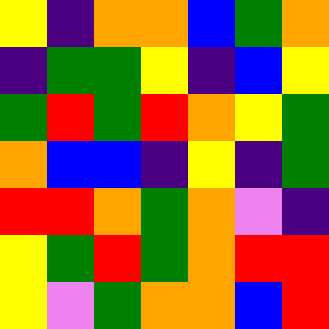[["yellow", "indigo", "orange", "orange", "blue", "green", "orange"], ["indigo", "green", "green", "yellow", "indigo", "blue", "yellow"], ["green", "red", "green", "red", "orange", "yellow", "green"], ["orange", "blue", "blue", "indigo", "yellow", "indigo", "green"], ["red", "red", "orange", "green", "orange", "violet", "indigo"], ["yellow", "green", "red", "green", "orange", "red", "red"], ["yellow", "violet", "green", "orange", "orange", "blue", "red"]]